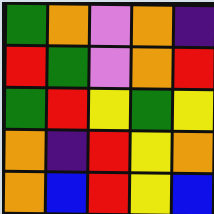[["green", "orange", "violet", "orange", "indigo"], ["red", "green", "violet", "orange", "red"], ["green", "red", "yellow", "green", "yellow"], ["orange", "indigo", "red", "yellow", "orange"], ["orange", "blue", "red", "yellow", "blue"]]